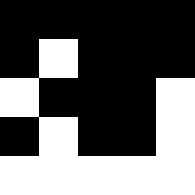[["black", "black", "black", "black", "black"], ["black", "white", "black", "black", "black"], ["white", "black", "black", "black", "white"], ["black", "white", "black", "black", "white"], ["white", "white", "white", "white", "white"]]